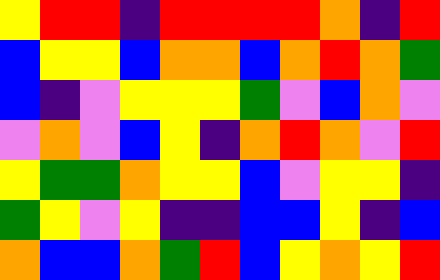[["yellow", "red", "red", "indigo", "red", "red", "red", "red", "orange", "indigo", "red"], ["blue", "yellow", "yellow", "blue", "orange", "orange", "blue", "orange", "red", "orange", "green"], ["blue", "indigo", "violet", "yellow", "yellow", "yellow", "green", "violet", "blue", "orange", "violet"], ["violet", "orange", "violet", "blue", "yellow", "indigo", "orange", "red", "orange", "violet", "red"], ["yellow", "green", "green", "orange", "yellow", "yellow", "blue", "violet", "yellow", "yellow", "indigo"], ["green", "yellow", "violet", "yellow", "indigo", "indigo", "blue", "blue", "yellow", "indigo", "blue"], ["orange", "blue", "blue", "orange", "green", "red", "blue", "yellow", "orange", "yellow", "red"]]